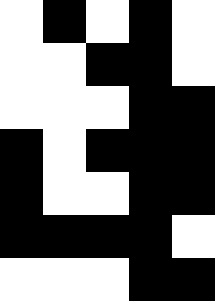[["white", "black", "white", "black", "white"], ["white", "white", "black", "black", "white"], ["white", "white", "white", "black", "black"], ["black", "white", "black", "black", "black"], ["black", "white", "white", "black", "black"], ["black", "black", "black", "black", "white"], ["white", "white", "white", "black", "black"]]